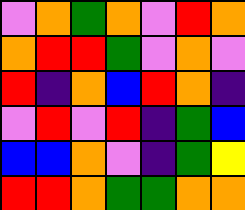[["violet", "orange", "green", "orange", "violet", "red", "orange"], ["orange", "red", "red", "green", "violet", "orange", "violet"], ["red", "indigo", "orange", "blue", "red", "orange", "indigo"], ["violet", "red", "violet", "red", "indigo", "green", "blue"], ["blue", "blue", "orange", "violet", "indigo", "green", "yellow"], ["red", "red", "orange", "green", "green", "orange", "orange"]]